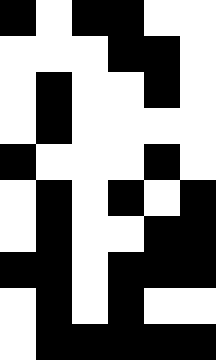[["black", "white", "black", "black", "white", "white"], ["white", "white", "white", "black", "black", "white"], ["white", "black", "white", "white", "black", "white"], ["white", "black", "white", "white", "white", "white"], ["black", "white", "white", "white", "black", "white"], ["white", "black", "white", "black", "white", "black"], ["white", "black", "white", "white", "black", "black"], ["black", "black", "white", "black", "black", "black"], ["white", "black", "white", "black", "white", "white"], ["white", "black", "black", "black", "black", "black"]]